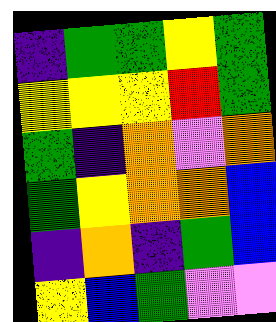[["indigo", "green", "green", "yellow", "green"], ["yellow", "yellow", "yellow", "red", "green"], ["green", "indigo", "orange", "violet", "orange"], ["green", "yellow", "orange", "orange", "blue"], ["indigo", "orange", "indigo", "green", "blue"], ["yellow", "blue", "green", "violet", "violet"]]